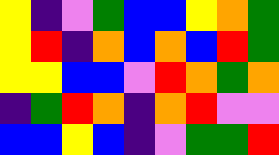[["yellow", "indigo", "violet", "green", "blue", "blue", "yellow", "orange", "green"], ["yellow", "red", "indigo", "orange", "blue", "orange", "blue", "red", "green"], ["yellow", "yellow", "blue", "blue", "violet", "red", "orange", "green", "orange"], ["indigo", "green", "red", "orange", "indigo", "orange", "red", "violet", "violet"], ["blue", "blue", "yellow", "blue", "indigo", "violet", "green", "green", "red"]]